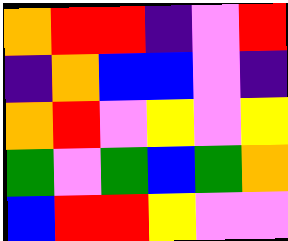[["orange", "red", "red", "indigo", "violet", "red"], ["indigo", "orange", "blue", "blue", "violet", "indigo"], ["orange", "red", "violet", "yellow", "violet", "yellow"], ["green", "violet", "green", "blue", "green", "orange"], ["blue", "red", "red", "yellow", "violet", "violet"]]